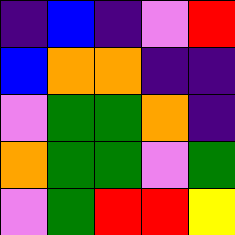[["indigo", "blue", "indigo", "violet", "red"], ["blue", "orange", "orange", "indigo", "indigo"], ["violet", "green", "green", "orange", "indigo"], ["orange", "green", "green", "violet", "green"], ["violet", "green", "red", "red", "yellow"]]